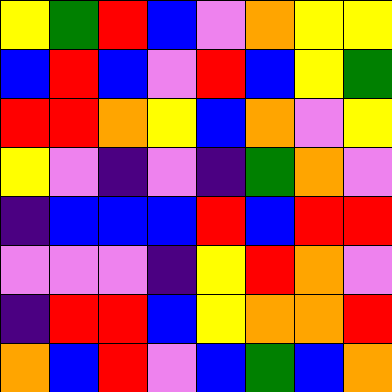[["yellow", "green", "red", "blue", "violet", "orange", "yellow", "yellow"], ["blue", "red", "blue", "violet", "red", "blue", "yellow", "green"], ["red", "red", "orange", "yellow", "blue", "orange", "violet", "yellow"], ["yellow", "violet", "indigo", "violet", "indigo", "green", "orange", "violet"], ["indigo", "blue", "blue", "blue", "red", "blue", "red", "red"], ["violet", "violet", "violet", "indigo", "yellow", "red", "orange", "violet"], ["indigo", "red", "red", "blue", "yellow", "orange", "orange", "red"], ["orange", "blue", "red", "violet", "blue", "green", "blue", "orange"]]